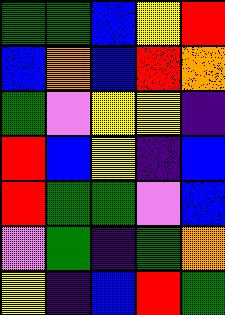[["green", "green", "blue", "yellow", "red"], ["blue", "orange", "blue", "red", "orange"], ["green", "violet", "yellow", "yellow", "indigo"], ["red", "blue", "yellow", "indigo", "blue"], ["red", "green", "green", "violet", "blue"], ["violet", "green", "indigo", "green", "orange"], ["yellow", "indigo", "blue", "red", "green"]]